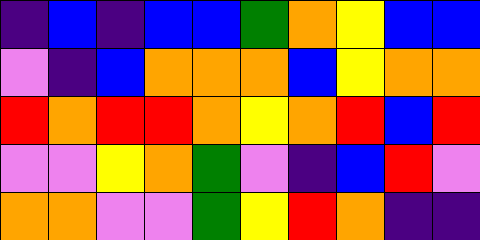[["indigo", "blue", "indigo", "blue", "blue", "green", "orange", "yellow", "blue", "blue"], ["violet", "indigo", "blue", "orange", "orange", "orange", "blue", "yellow", "orange", "orange"], ["red", "orange", "red", "red", "orange", "yellow", "orange", "red", "blue", "red"], ["violet", "violet", "yellow", "orange", "green", "violet", "indigo", "blue", "red", "violet"], ["orange", "orange", "violet", "violet", "green", "yellow", "red", "orange", "indigo", "indigo"]]